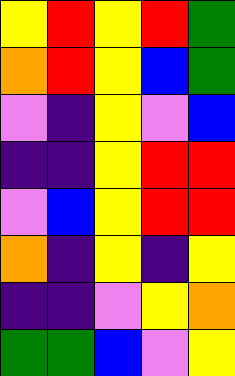[["yellow", "red", "yellow", "red", "green"], ["orange", "red", "yellow", "blue", "green"], ["violet", "indigo", "yellow", "violet", "blue"], ["indigo", "indigo", "yellow", "red", "red"], ["violet", "blue", "yellow", "red", "red"], ["orange", "indigo", "yellow", "indigo", "yellow"], ["indigo", "indigo", "violet", "yellow", "orange"], ["green", "green", "blue", "violet", "yellow"]]